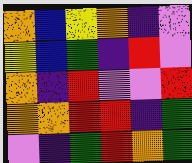[["orange", "blue", "yellow", "orange", "indigo", "violet"], ["yellow", "blue", "green", "indigo", "red", "violet"], ["orange", "indigo", "red", "violet", "violet", "red"], ["orange", "orange", "red", "red", "indigo", "green"], ["violet", "indigo", "green", "red", "orange", "green"]]